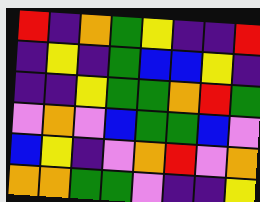[["red", "indigo", "orange", "green", "yellow", "indigo", "indigo", "red"], ["indigo", "yellow", "indigo", "green", "blue", "blue", "yellow", "indigo"], ["indigo", "indigo", "yellow", "green", "green", "orange", "red", "green"], ["violet", "orange", "violet", "blue", "green", "green", "blue", "violet"], ["blue", "yellow", "indigo", "violet", "orange", "red", "violet", "orange"], ["orange", "orange", "green", "green", "violet", "indigo", "indigo", "yellow"]]